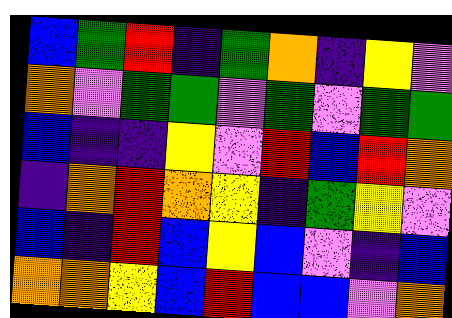[["blue", "green", "red", "indigo", "green", "orange", "indigo", "yellow", "violet"], ["orange", "violet", "green", "green", "violet", "green", "violet", "green", "green"], ["blue", "indigo", "indigo", "yellow", "violet", "red", "blue", "red", "orange"], ["indigo", "orange", "red", "orange", "yellow", "indigo", "green", "yellow", "violet"], ["blue", "indigo", "red", "blue", "yellow", "blue", "violet", "indigo", "blue"], ["orange", "orange", "yellow", "blue", "red", "blue", "blue", "violet", "orange"]]